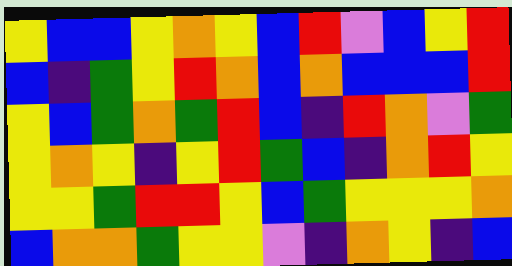[["yellow", "blue", "blue", "yellow", "orange", "yellow", "blue", "red", "violet", "blue", "yellow", "red"], ["blue", "indigo", "green", "yellow", "red", "orange", "blue", "orange", "blue", "blue", "blue", "red"], ["yellow", "blue", "green", "orange", "green", "red", "blue", "indigo", "red", "orange", "violet", "green"], ["yellow", "orange", "yellow", "indigo", "yellow", "red", "green", "blue", "indigo", "orange", "red", "yellow"], ["yellow", "yellow", "green", "red", "red", "yellow", "blue", "green", "yellow", "yellow", "yellow", "orange"], ["blue", "orange", "orange", "green", "yellow", "yellow", "violet", "indigo", "orange", "yellow", "indigo", "blue"]]